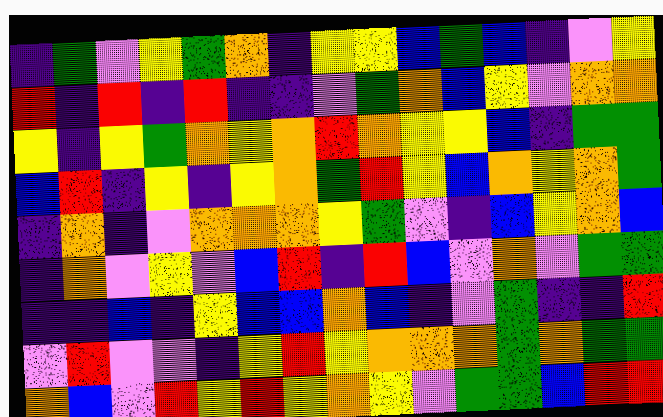[["indigo", "green", "violet", "yellow", "green", "orange", "indigo", "yellow", "yellow", "blue", "green", "blue", "indigo", "violet", "yellow"], ["red", "indigo", "red", "indigo", "red", "indigo", "indigo", "violet", "green", "orange", "blue", "yellow", "violet", "orange", "orange"], ["yellow", "indigo", "yellow", "green", "orange", "yellow", "orange", "red", "orange", "yellow", "yellow", "blue", "indigo", "green", "green"], ["blue", "red", "indigo", "yellow", "indigo", "yellow", "orange", "green", "red", "yellow", "blue", "orange", "yellow", "orange", "green"], ["indigo", "orange", "indigo", "violet", "orange", "orange", "orange", "yellow", "green", "violet", "indigo", "blue", "yellow", "orange", "blue"], ["indigo", "orange", "violet", "yellow", "violet", "blue", "red", "indigo", "red", "blue", "violet", "orange", "violet", "green", "green"], ["indigo", "indigo", "blue", "indigo", "yellow", "blue", "blue", "orange", "blue", "indigo", "violet", "green", "indigo", "indigo", "red"], ["violet", "red", "violet", "violet", "indigo", "yellow", "red", "yellow", "orange", "orange", "orange", "green", "orange", "green", "green"], ["orange", "blue", "violet", "red", "yellow", "red", "yellow", "orange", "yellow", "violet", "green", "green", "blue", "red", "red"]]